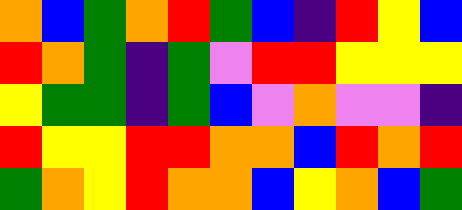[["orange", "blue", "green", "orange", "red", "green", "blue", "indigo", "red", "yellow", "blue"], ["red", "orange", "green", "indigo", "green", "violet", "red", "red", "yellow", "yellow", "yellow"], ["yellow", "green", "green", "indigo", "green", "blue", "violet", "orange", "violet", "violet", "indigo"], ["red", "yellow", "yellow", "red", "red", "orange", "orange", "blue", "red", "orange", "red"], ["green", "orange", "yellow", "red", "orange", "orange", "blue", "yellow", "orange", "blue", "green"]]